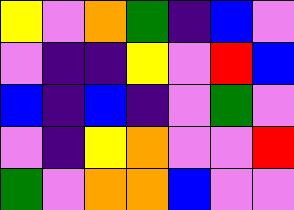[["yellow", "violet", "orange", "green", "indigo", "blue", "violet"], ["violet", "indigo", "indigo", "yellow", "violet", "red", "blue"], ["blue", "indigo", "blue", "indigo", "violet", "green", "violet"], ["violet", "indigo", "yellow", "orange", "violet", "violet", "red"], ["green", "violet", "orange", "orange", "blue", "violet", "violet"]]